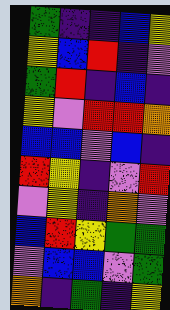[["green", "indigo", "indigo", "blue", "yellow"], ["yellow", "blue", "red", "indigo", "violet"], ["green", "red", "indigo", "blue", "indigo"], ["yellow", "violet", "red", "red", "orange"], ["blue", "blue", "violet", "blue", "indigo"], ["red", "yellow", "indigo", "violet", "red"], ["violet", "yellow", "indigo", "orange", "violet"], ["blue", "red", "yellow", "green", "green"], ["violet", "blue", "blue", "violet", "green"], ["orange", "indigo", "green", "indigo", "yellow"]]